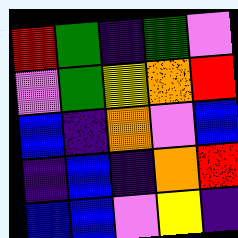[["red", "green", "indigo", "green", "violet"], ["violet", "green", "yellow", "orange", "red"], ["blue", "indigo", "orange", "violet", "blue"], ["indigo", "blue", "indigo", "orange", "red"], ["blue", "blue", "violet", "yellow", "indigo"]]